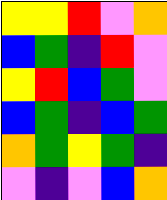[["yellow", "yellow", "red", "violet", "orange"], ["blue", "green", "indigo", "red", "violet"], ["yellow", "red", "blue", "green", "violet"], ["blue", "green", "indigo", "blue", "green"], ["orange", "green", "yellow", "green", "indigo"], ["violet", "indigo", "violet", "blue", "orange"]]